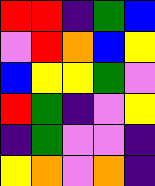[["red", "red", "indigo", "green", "blue"], ["violet", "red", "orange", "blue", "yellow"], ["blue", "yellow", "yellow", "green", "violet"], ["red", "green", "indigo", "violet", "yellow"], ["indigo", "green", "violet", "violet", "indigo"], ["yellow", "orange", "violet", "orange", "indigo"]]